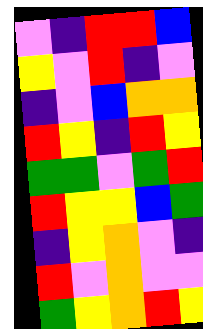[["violet", "indigo", "red", "red", "blue"], ["yellow", "violet", "red", "indigo", "violet"], ["indigo", "violet", "blue", "orange", "orange"], ["red", "yellow", "indigo", "red", "yellow"], ["green", "green", "violet", "green", "red"], ["red", "yellow", "yellow", "blue", "green"], ["indigo", "yellow", "orange", "violet", "indigo"], ["red", "violet", "orange", "violet", "violet"], ["green", "yellow", "orange", "red", "yellow"]]